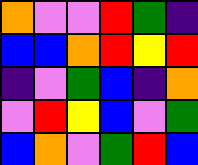[["orange", "violet", "violet", "red", "green", "indigo"], ["blue", "blue", "orange", "red", "yellow", "red"], ["indigo", "violet", "green", "blue", "indigo", "orange"], ["violet", "red", "yellow", "blue", "violet", "green"], ["blue", "orange", "violet", "green", "red", "blue"]]